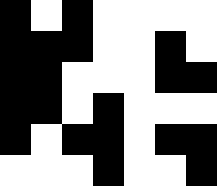[["black", "white", "black", "white", "white", "white", "white"], ["black", "black", "black", "white", "white", "black", "white"], ["black", "black", "white", "white", "white", "black", "black"], ["black", "black", "white", "black", "white", "white", "white"], ["black", "white", "black", "black", "white", "black", "black"], ["white", "white", "white", "black", "white", "white", "black"]]